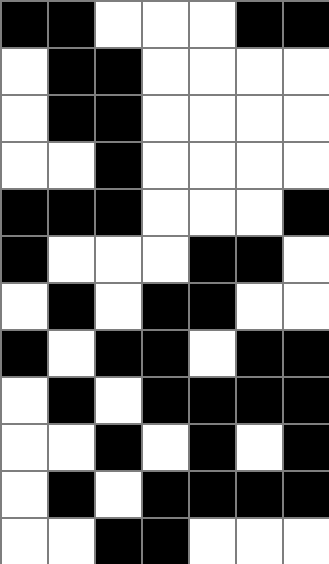[["black", "black", "white", "white", "white", "black", "black"], ["white", "black", "black", "white", "white", "white", "white"], ["white", "black", "black", "white", "white", "white", "white"], ["white", "white", "black", "white", "white", "white", "white"], ["black", "black", "black", "white", "white", "white", "black"], ["black", "white", "white", "white", "black", "black", "white"], ["white", "black", "white", "black", "black", "white", "white"], ["black", "white", "black", "black", "white", "black", "black"], ["white", "black", "white", "black", "black", "black", "black"], ["white", "white", "black", "white", "black", "white", "black"], ["white", "black", "white", "black", "black", "black", "black"], ["white", "white", "black", "black", "white", "white", "white"]]